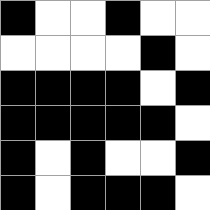[["black", "white", "white", "black", "white", "white"], ["white", "white", "white", "white", "black", "white"], ["black", "black", "black", "black", "white", "black"], ["black", "black", "black", "black", "black", "white"], ["black", "white", "black", "white", "white", "black"], ["black", "white", "black", "black", "black", "white"]]